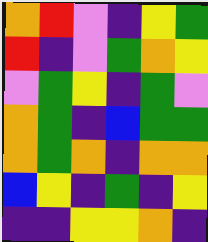[["orange", "red", "violet", "indigo", "yellow", "green"], ["red", "indigo", "violet", "green", "orange", "yellow"], ["violet", "green", "yellow", "indigo", "green", "violet"], ["orange", "green", "indigo", "blue", "green", "green"], ["orange", "green", "orange", "indigo", "orange", "orange"], ["blue", "yellow", "indigo", "green", "indigo", "yellow"], ["indigo", "indigo", "yellow", "yellow", "orange", "indigo"]]